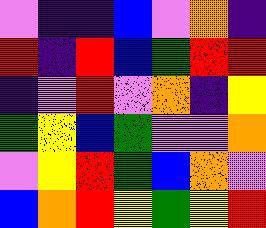[["violet", "indigo", "indigo", "blue", "violet", "orange", "indigo"], ["red", "indigo", "red", "blue", "green", "red", "red"], ["indigo", "violet", "red", "violet", "orange", "indigo", "yellow"], ["green", "yellow", "blue", "green", "violet", "violet", "orange"], ["violet", "yellow", "red", "green", "blue", "orange", "violet"], ["blue", "orange", "red", "yellow", "green", "yellow", "red"]]